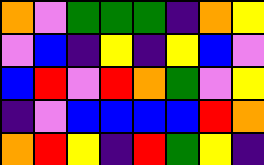[["orange", "violet", "green", "green", "green", "indigo", "orange", "yellow"], ["violet", "blue", "indigo", "yellow", "indigo", "yellow", "blue", "violet"], ["blue", "red", "violet", "red", "orange", "green", "violet", "yellow"], ["indigo", "violet", "blue", "blue", "blue", "blue", "red", "orange"], ["orange", "red", "yellow", "indigo", "red", "green", "yellow", "indigo"]]